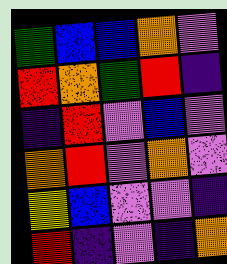[["green", "blue", "blue", "orange", "violet"], ["red", "orange", "green", "red", "indigo"], ["indigo", "red", "violet", "blue", "violet"], ["orange", "red", "violet", "orange", "violet"], ["yellow", "blue", "violet", "violet", "indigo"], ["red", "indigo", "violet", "indigo", "orange"]]